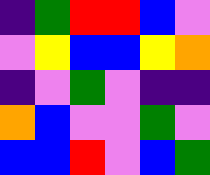[["indigo", "green", "red", "red", "blue", "violet"], ["violet", "yellow", "blue", "blue", "yellow", "orange"], ["indigo", "violet", "green", "violet", "indigo", "indigo"], ["orange", "blue", "violet", "violet", "green", "violet"], ["blue", "blue", "red", "violet", "blue", "green"]]